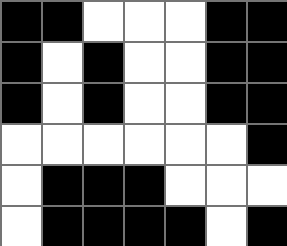[["black", "black", "white", "white", "white", "black", "black"], ["black", "white", "black", "white", "white", "black", "black"], ["black", "white", "black", "white", "white", "black", "black"], ["white", "white", "white", "white", "white", "white", "black"], ["white", "black", "black", "black", "white", "white", "white"], ["white", "black", "black", "black", "black", "white", "black"]]